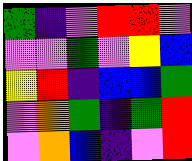[["green", "indigo", "violet", "red", "red", "violet"], ["violet", "violet", "green", "violet", "yellow", "blue"], ["yellow", "red", "indigo", "blue", "blue", "green"], ["violet", "orange", "green", "indigo", "green", "red"], ["violet", "orange", "blue", "indigo", "violet", "red"]]